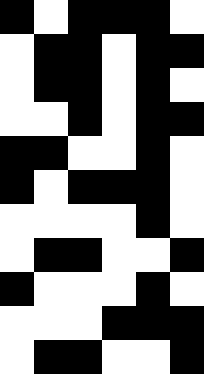[["black", "white", "black", "black", "black", "white"], ["white", "black", "black", "white", "black", "black"], ["white", "black", "black", "white", "black", "white"], ["white", "white", "black", "white", "black", "black"], ["black", "black", "white", "white", "black", "white"], ["black", "white", "black", "black", "black", "white"], ["white", "white", "white", "white", "black", "white"], ["white", "black", "black", "white", "white", "black"], ["black", "white", "white", "white", "black", "white"], ["white", "white", "white", "black", "black", "black"], ["white", "black", "black", "white", "white", "black"]]